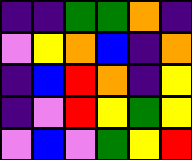[["indigo", "indigo", "green", "green", "orange", "indigo"], ["violet", "yellow", "orange", "blue", "indigo", "orange"], ["indigo", "blue", "red", "orange", "indigo", "yellow"], ["indigo", "violet", "red", "yellow", "green", "yellow"], ["violet", "blue", "violet", "green", "yellow", "red"]]